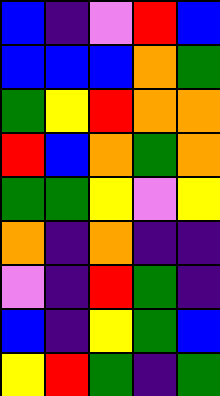[["blue", "indigo", "violet", "red", "blue"], ["blue", "blue", "blue", "orange", "green"], ["green", "yellow", "red", "orange", "orange"], ["red", "blue", "orange", "green", "orange"], ["green", "green", "yellow", "violet", "yellow"], ["orange", "indigo", "orange", "indigo", "indigo"], ["violet", "indigo", "red", "green", "indigo"], ["blue", "indigo", "yellow", "green", "blue"], ["yellow", "red", "green", "indigo", "green"]]